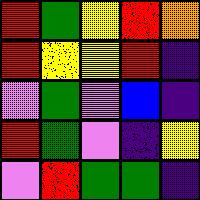[["red", "green", "yellow", "red", "orange"], ["red", "yellow", "yellow", "red", "indigo"], ["violet", "green", "violet", "blue", "indigo"], ["red", "green", "violet", "indigo", "yellow"], ["violet", "red", "green", "green", "indigo"]]